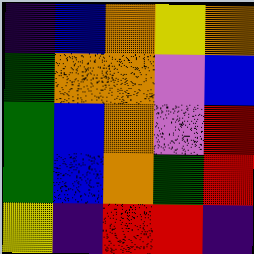[["indigo", "blue", "orange", "yellow", "orange"], ["green", "orange", "orange", "violet", "blue"], ["green", "blue", "orange", "violet", "red"], ["green", "blue", "orange", "green", "red"], ["yellow", "indigo", "red", "red", "indigo"]]